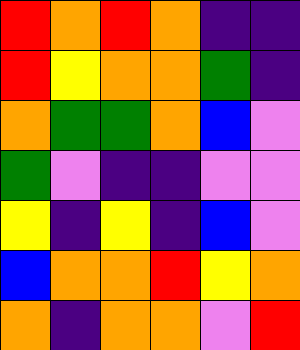[["red", "orange", "red", "orange", "indigo", "indigo"], ["red", "yellow", "orange", "orange", "green", "indigo"], ["orange", "green", "green", "orange", "blue", "violet"], ["green", "violet", "indigo", "indigo", "violet", "violet"], ["yellow", "indigo", "yellow", "indigo", "blue", "violet"], ["blue", "orange", "orange", "red", "yellow", "orange"], ["orange", "indigo", "orange", "orange", "violet", "red"]]